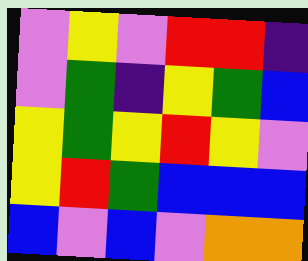[["violet", "yellow", "violet", "red", "red", "indigo"], ["violet", "green", "indigo", "yellow", "green", "blue"], ["yellow", "green", "yellow", "red", "yellow", "violet"], ["yellow", "red", "green", "blue", "blue", "blue"], ["blue", "violet", "blue", "violet", "orange", "orange"]]